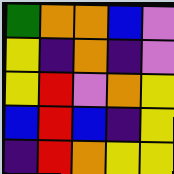[["green", "orange", "orange", "blue", "violet"], ["yellow", "indigo", "orange", "indigo", "violet"], ["yellow", "red", "violet", "orange", "yellow"], ["blue", "red", "blue", "indigo", "yellow"], ["indigo", "red", "orange", "yellow", "yellow"]]